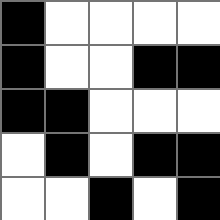[["black", "white", "white", "white", "white"], ["black", "white", "white", "black", "black"], ["black", "black", "white", "white", "white"], ["white", "black", "white", "black", "black"], ["white", "white", "black", "white", "black"]]